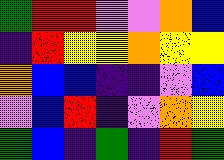[["green", "red", "red", "violet", "violet", "orange", "blue"], ["indigo", "red", "yellow", "yellow", "orange", "yellow", "yellow"], ["orange", "blue", "blue", "indigo", "indigo", "violet", "blue"], ["violet", "blue", "red", "indigo", "violet", "orange", "yellow"], ["green", "blue", "indigo", "green", "indigo", "red", "green"]]